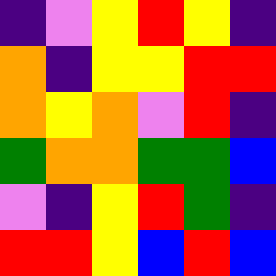[["indigo", "violet", "yellow", "red", "yellow", "indigo"], ["orange", "indigo", "yellow", "yellow", "red", "red"], ["orange", "yellow", "orange", "violet", "red", "indigo"], ["green", "orange", "orange", "green", "green", "blue"], ["violet", "indigo", "yellow", "red", "green", "indigo"], ["red", "red", "yellow", "blue", "red", "blue"]]